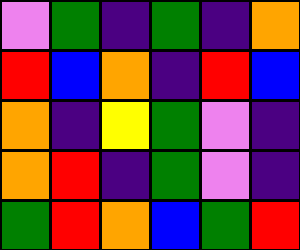[["violet", "green", "indigo", "green", "indigo", "orange"], ["red", "blue", "orange", "indigo", "red", "blue"], ["orange", "indigo", "yellow", "green", "violet", "indigo"], ["orange", "red", "indigo", "green", "violet", "indigo"], ["green", "red", "orange", "blue", "green", "red"]]